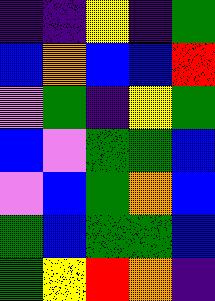[["indigo", "indigo", "yellow", "indigo", "green"], ["blue", "orange", "blue", "blue", "red"], ["violet", "green", "indigo", "yellow", "green"], ["blue", "violet", "green", "green", "blue"], ["violet", "blue", "green", "orange", "blue"], ["green", "blue", "green", "green", "blue"], ["green", "yellow", "red", "orange", "indigo"]]